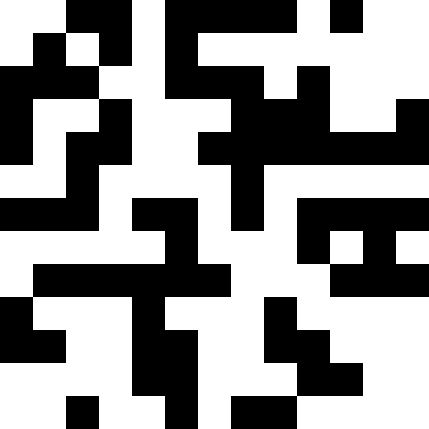[["white", "white", "black", "black", "white", "black", "black", "black", "black", "white", "black", "white", "white"], ["white", "black", "white", "black", "white", "black", "white", "white", "white", "white", "white", "white", "white"], ["black", "black", "black", "white", "white", "black", "black", "black", "white", "black", "white", "white", "white"], ["black", "white", "white", "black", "white", "white", "white", "black", "black", "black", "white", "white", "black"], ["black", "white", "black", "black", "white", "white", "black", "black", "black", "black", "black", "black", "black"], ["white", "white", "black", "white", "white", "white", "white", "black", "white", "white", "white", "white", "white"], ["black", "black", "black", "white", "black", "black", "white", "black", "white", "black", "black", "black", "black"], ["white", "white", "white", "white", "white", "black", "white", "white", "white", "black", "white", "black", "white"], ["white", "black", "black", "black", "black", "black", "black", "white", "white", "white", "black", "black", "black"], ["black", "white", "white", "white", "black", "white", "white", "white", "black", "white", "white", "white", "white"], ["black", "black", "white", "white", "black", "black", "white", "white", "black", "black", "white", "white", "white"], ["white", "white", "white", "white", "black", "black", "white", "white", "white", "black", "black", "white", "white"], ["white", "white", "black", "white", "white", "black", "white", "black", "black", "white", "white", "white", "white"]]